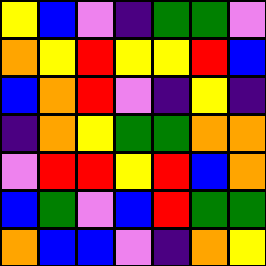[["yellow", "blue", "violet", "indigo", "green", "green", "violet"], ["orange", "yellow", "red", "yellow", "yellow", "red", "blue"], ["blue", "orange", "red", "violet", "indigo", "yellow", "indigo"], ["indigo", "orange", "yellow", "green", "green", "orange", "orange"], ["violet", "red", "red", "yellow", "red", "blue", "orange"], ["blue", "green", "violet", "blue", "red", "green", "green"], ["orange", "blue", "blue", "violet", "indigo", "orange", "yellow"]]